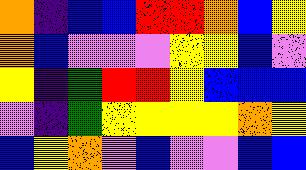[["orange", "indigo", "blue", "blue", "red", "red", "orange", "blue", "yellow"], ["orange", "blue", "violet", "violet", "violet", "yellow", "yellow", "blue", "violet"], ["yellow", "indigo", "green", "red", "red", "yellow", "blue", "blue", "blue"], ["violet", "indigo", "green", "yellow", "yellow", "yellow", "yellow", "orange", "yellow"], ["blue", "yellow", "orange", "violet", "blue", "violet", "violet", "blue", "blue"]]